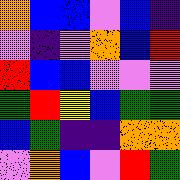[["orange", "blue", "blue", "violet", "blue", "indigo"], ["violet", "indigo", "violet", "orange", "blue", "red"], ["red", "blue", "blue", "violet", "violet", "violet"], ["green", "red", "yellow", "blue", "green", "green"], ["blue", "green", "indigo", "indigo", "orange", "orange"], ["violet", "orange", "blue", "violet", "red", "green"]]